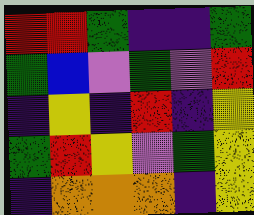[["red", "red", "green", "indigo", "indigo", "green"], ["green", "blue", "violet", "green", "violet", "red"], ["indigo", "yellow", "indigo", "red", "indigo", "yellow"], ["green", "red", "yellow", "violet", "green", "yellow"], ["indigo", "orange", "orange", "orange", "indigo", "yellow"]]